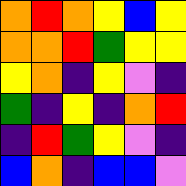[["orange", "red", "orange", "yellow", "blue", "yellow"], ["orange", "orange", "red", "green", "yellow", "yellow"], ["yellow", "orange", "indigo", "yellow", "violet", "indigo"], ["green", "indigo", "yellow", "indigo", "orange", "red"], ["indigo", "red", "green", "yellow", "violet", "indigo"], ["blue", "orange", "indigo", "blue", "blue", "violet"]]